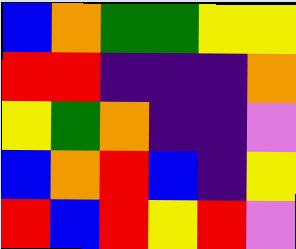[["blue", "orange", "green", "green", "yellow", "yellow"], ["red", "red", "indigo", "indigo", "indigo", "orange"], ["yellow", "green", "orange", "indigo", "indigo", "violet"], ["blue", "orange", "red", "blue", "indigo", "yellow"], ["red", "blue", "red", "yellow", "red", "violet"]]